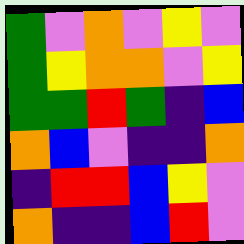[["green", "violet", "orange", "violet", "yellow", "violet"], ["green", "yellow", "orange", "orange", "violet", "yellow"], ["green", "green", "red", "green", "indigo", "blue"], ["orange", "blue", "violet", "indigo", "indigo", "orange"], ["indigo", "red", "red", "blue", "yellow", "violet"], ["orange", "indigo", "indigo", "blue", "red", "violet"]]